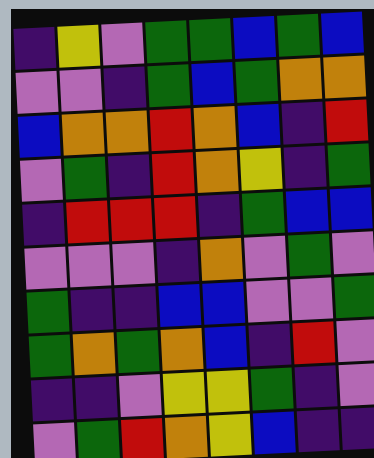[["indigo", "yellow", "violet", "green", "green", "blue", "green", "blue"], ["violet", "violet", "indigo", "green", "blue", "green", "orange", "orange"], ["blue", "orange", "orange", "red", "orange", "blue", "indigo", "red"], ["violet", "green", "indigo", "red", "orange", "yellow", "indigo", "green"], ["indigo", "red", "red", "red", "indigo", "green", "blue", "blue"], ["violet", "violet", "violet", "indigo", "orange", "violet", "green", "violet"], ["green", "indigo", "indigo", "blue", "blue", "violet", "violet", "green"], ["green", "orange", "green", "orange", "blue", "indigo", "red", "violet"], ["indigo", "indigo", "violet", "yellow", "yellow", "green", "indigo", "violet"], ["violet", "green", "red", "orange", "yellow", "blue", "indigo", "indigo"]]